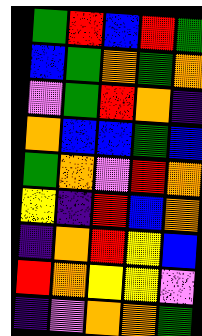[["green", "red", "blue", "red", "green"], ["blue", "green", "orange", "green", "orange"], ["violet", "green", "red", "orange", "indigo"], ["orange", "blue", "blue", "green", "blue"], ["green", "orange", "violet", "red", "orange"], ["yellow", "indigo", "red", "blue", "orange"], ["indigo", "orange", "red", "yellow", "blue"], ["red", "orange", "yellow", "yellow", "violet"], ["indigo", "violet", "orange", "orange", "green"]]